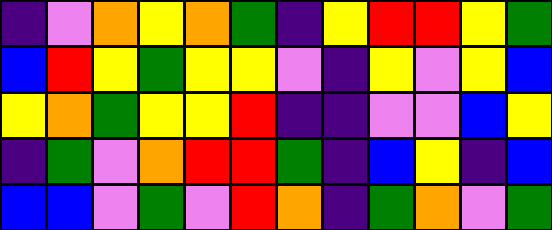[["indigo", "violet", "orange", "yellow", "orange", "green", "indigo", "yellow", "red", "red", "yellow", "green"], ["blue", "red", "yellow", "green", "yellow", "yellow", "violet", "indigo", "yellow", "violet", "yellow", "blue"], ["yellow", "orange", "green", "yellow", "yellow", "red", "indigo", "indigo", "violet", "violet", "blue", "yellow"], ["indigo", "green", "violet", "orange", "red", "red", "green", "indigo", "blue", "yellow", "indigo", "blue"], ["blue", "blue", "violet", "green", "violet", "red", "orange", "indigo", "green", "orange", "violet", "green"]]